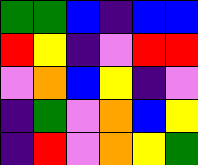[["green", "green", "blue", "indigo", "blue", "blue"], ["red", "yellow", "indigo", "violet", "red", "red"], ["violet", "orange", "blue", "yellow", "indigo", "violet"], ["indigo", "green", "violet", "orange", "blue", "yellow"], ["indigo", "red", "violet", "orange", "yellow", "green"]]